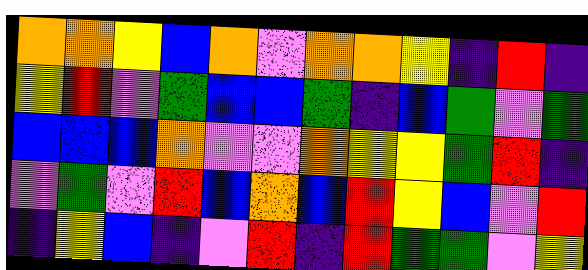[["orange", "orange", "yellow", "blue", "orange", "violet", "orange", "orange", "yellow", "indigo", "red", "indigo"], ["yellow", "red", "violet", "green", "blue", "blue", "green", "indigo", "blue", "green", "violet", "green"], ["blue", "blue", "blue", "orange", "violet", "violet", "orange", "yellow", "yellow", "green", "red", "indigo"], ["violet", "green", "violet", "red", "blue", "orange", "blue", "red", "yellow", "blue", "violet", "red"], ["indigo", "yellow", "blue", "indigo", "violet", "red", "indigo", "red", "green", "green", "violet", "yellow"]]